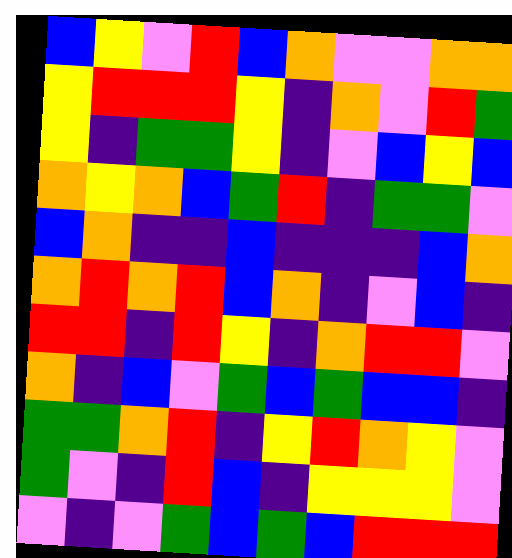[["blue", "yellow", "violet", "red", "blue", "orange", "violet", "violet", "orange", "orange"], ["yellow", "red", "red", "red", "yellow", "indigo", "orange", "violet", "red", "green"], ["yellow", "indigo", "green", "green", "yellow", "indigo", "violet", "blue", "yellow", "blue"], ["orange", "yellow", "orange", "blue", "green", "red", "indigo", "green", "green", "violet"], ["blue", "orange", "indigo", "indigo", "blue", "indigo", "indigo", "indigo", "blue", "orange"], ["orange", "red", "orange", "red", "blue", "orange", "indigo", "violet", "blue", "indigo"], ["red", "red", "indigo", "red", "yellow", "indigo", "orange", "red", "red", "violet"], ["orange", "indigo", "blue", "violet", "green", "blue", "green", "blue", "blue", "indigo"], ["green", "green", "orange", "red", "indigo", "yellow", "red", "orange", "yellow", "violet"], ["green", "violet", "indigo", "red", "blue", "indigo", "yellow", "yellow", "yellow", "violet"], ["violet", "indigo", "violet", "green", "blue", "green", "blue", "red", "red", "red"]]